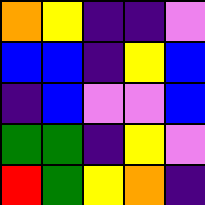[["orange", "yellow", "indigo", "indigo", "violet"], ["blue", "blue", "indigo", "yellow", "blue"], ["indigo", "blue", "violet", "violet", "blue"], ["green", "green", "indigo", "yellow", "violet"], ["red", "green", "yellow", "orange", "indigo"]]